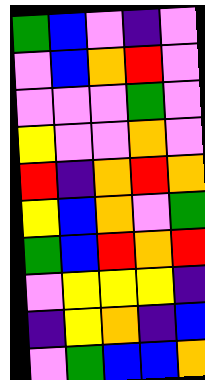[["green", "blue", "violet", "indigo", "violet"], ["violet", "blue", "orange", "red", "violet"], ["violet", "violet", "violet", "green", "violet"], ["yellow", "violet", "violet", "orange", "violet"], ["red", "indigo", "orange", "red", "orange"], ["yellow", "blue", "orange", "violet", "green"], ["green", "blue", "red", "orange", "red"], ["violet", "yellow", "yellow", "yellow", "indigo"], ["indigo", "yellow", "orange", "indigo", "blue"], ["violet", "green", "blue", "blue", "orange"]]